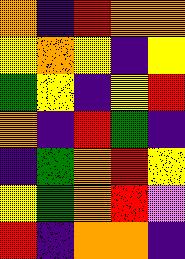[["orange", "indigo", "red", "orange", "orange"], ["yellow", "orange", "yellow", "indigo", "yellow"], ["green", "yellow", "indigo", "yellow", "red"], ["orange", "indigo", "red", "green", "indigo"], ["indigo", "green", "orange", "red", "yellow"], ["yellow", "green", "orange", "red", "violet"], ["red", "indigo", "orange", "orange", "indigo"]]